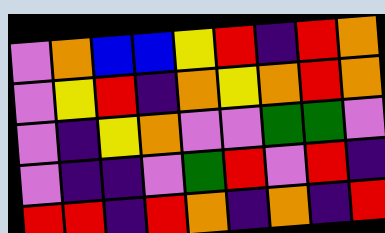[["violet", "orange", "blue", "blue", "yellow", "red", "indigo", "red", "orange"], ["violet", "yellow", "red", "indigo", "orange", "yellow", "orange", "red", "orange"], ["violet", "indigo", "yellow", "orange", "violet", "violet", "green", "green", "violet"], ["violet", "indigo", "indigo", "violet", "green", "red", "violet", "red", "indigo"], ["red", "red", "indigo", "red", "orange", "indigo", "orange", "indigo", "red"]]